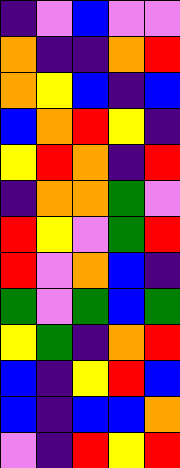[["indigo", "violet", "blue", "violet", "violet"], ["orange", "indigo", "indigo", "orange", "red"], ["orange", "yellow", "blue", "indigo", "blue"], ["blue", "orange", "red", "yellow", "indigo"], ["yellow", "red", "orange", "indigo", "red"], ["indigo", "orange", "orange", "green", "violet"], ["red", "yellow", "violet", "green", "red"], ["red", "violet", "orange", "blue", "indigo"], ["green", "violet", "green", "blue", "green"], ["yellow", "green", "indigo", "orange", "red"], ["blue", "indigo", "yellow", "red", "blue"], ["blue", "indigo", "blue", "blue", "orange"], ["violet", "indigo", "red", "yellow", "red"]]